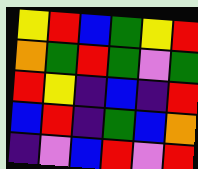[["yellow", "red", "blue", "green", "yellow", "red"], ["orange", "green", "red", "green", "violet", "green"], ["red", "yellow", "indigo", "blue", "indigo", "red"], ["blue", "red", "indigo", "green", "blue", "orange"], ["indigo", "violet", "blue", "red", "violet", "red"]]